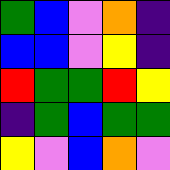[["green", "blue", "violet", "orange", "indigo"], ["blue", "blue", "violet", "yellow", "indigo"], ["red", "green", "green", "red", "yellow"], ["indigo", "green", "blue", "green", "green"], ["yellow", "violet", "blue", "orange", "violet"]]